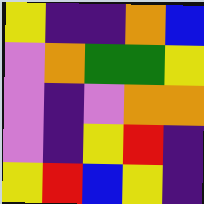[["yellow", "indigo", "indigo", "orange", "blue"], ["violet", "orange", "green", "green", "yellow"], ["violet", "indigo", "violet", "orange", "orange"], ["violet", "indigo", "yellow", "red", "indigo"], ["yellow", "red", "blue", "yellow", "indigo"]]